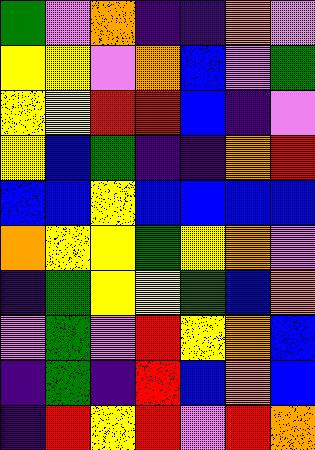[["green", "violet", "orange", "indigo", "indigo", "orange", "violet"], ["yellow", "yellow", "violet", "orange", "blue", "violet", "green"], ["yellow", "yellow", "red", "red", "blue", "indigo", "violet"], ["yellow", "blue", "green", "indigo", "indigo", "orange", "red"], ["blue", "blue", "yellow", "blue", "blue", "blue", "blue"], ["orange", "yellow", "yellow", "green", "yellow", "orange", "violet"], ["indigo", "green", "yellow", "yellow", "green", "blue", "orange"], ["violet", "green", "violet", "red", "yellow", "orange", "blue"], ["indigo", "green", "indigo", "red", "blue", "orange", "blue"], ["indigo", "red", "yellow", "red", "violet", "red", "orange"]]